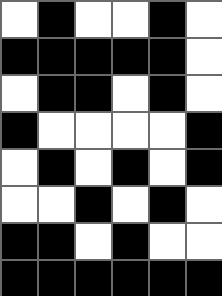[["white", "black", "white", "white", "black", "white"], ["black", "black", "black", "black", "black", "white"], ["white", "black", "black", "white", "black", "white"], ["black", "white", "white", "white", "white", "black"], ["white", "black", "white", "black", "white", "black"], ["white", "white", "black", "white", "black", "white"], ["black", "black", "white", "black", "white", "white"], ["black", "black", "black", "black", "black", "black"]]